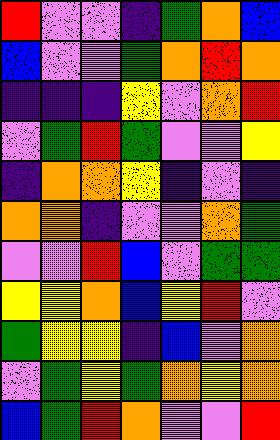[["red", "violet", "violet", "indigo", "green", "orange", "blue"], ["blue", "violet", "violet", "green", "orange", "red", "orange"], ["indigo", "indigo", "indigo", "yellow", "violet", "orange", "red"], ["violet", "green", "red", "green", "violet", "violet", "yellow"], ["indigo", "orange", "orange", "yellow", "indigo", "violet", "indigo"], ["orange", "orange", "indigo", "violet", "violet", "orange", "green"], ["violet", "violet", "red", "blue", "violet", "green", "green"], ["yellow", "yellow", "orange", "blue", "yellow", "red", "violet"], ["green", "yellow", "yellow", "indigo", "blue", "violet", "orange"], ["violet", "green", "yellow", "green", "orange", "yellow", "orange"], ["blue", "green", "red", "orange", "violet", "violet", "red"]]